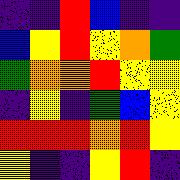[["indigo", "indigo", "red", "blue", "indigo", "indigo"], ["blue", "yellow", "red", "yellow", "orange", "green"], ["green", "orange", "orange", "red", "yellow", "yellow"], ["indigo", "yellow", "indigo", "green", "blue", "yellow"], ["red", "red", "red", "orange", "red", "yellow"], ["yellow", "indigo", "indigo", "yellow", "red", "indigo"]]